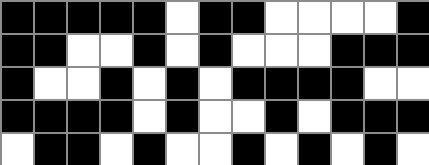[["black", "black", "black", "black", "black", "white", "black", "black", "white", "white", "white", "white", "black"], ["black", "black", "white", "white", "black", "white", "black", "white", "white", "white", "black", "black", "black"], ["black", "white", "white", "black", "white", "black", "white", "black", "black", "black", "black", "white", "white"], ["black", "black", "black", "black", "white", "black", "white", "white", "black", "white", "black", "black", "black"], ["white", "black", "black", "white", "black", "white", "white", "black", "white", "black", "white", "black", "white"]]